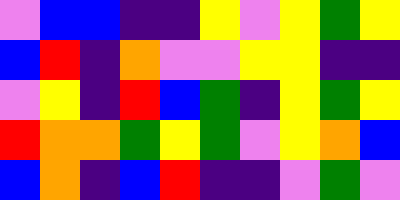[["violet", "blue", "blue", "indigo", "indigo", "yellow", "violet", "yellow", "green", "yellow"], ["blue", "red", "indigo", "orange", "violet", "violet", "yellow", "yellow", "indigo", "indigo"], ["violet", "yellow", "indigo", "red", "blue", "green", "indigo", "yellow", "green", "yellow"], ["red", "orange", "orange", "green", "yellow", "green", "violet", "yellow", "orange", "blue"], ["blue", "orange", "indigo", "blue", "red", "indigo", "indigo", "violet", "green", "violet"]]